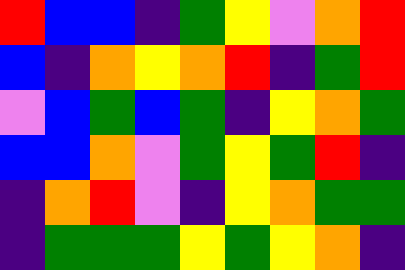[["red", "blue", "blue", "indigo", "green", "yellow", "violet", "orange", "red"], ["blue", "indigo", "orange", "yellow", "orange", "red", "indigo", "green", "red"], ["violet", "blue", "green", "blue", "green", "indigo", "yellow", "orange", "green"], ["blue", "blue", "orange", "violet", "green", "yellow", "green", "red", "indigo"], ["indigo", "orange", "red", "violet", "indigo", "yellow", "orange", "green", "green"], ["indigo", "green", "green", "green", "yellow", "green", "yellow", "orange", "indigo"]]